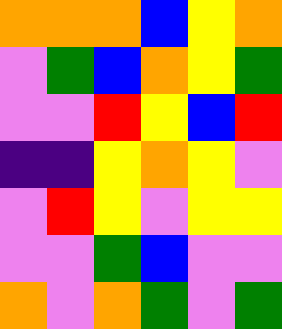[["orange", "orange", "orange", "blue", "yellow", "orange"], ["violet", "green", "blue", "orange", "yellow", "green"], ["violet", "violet", "red", "yellow", "blue", "red"], ["indigo", "indigo", "yellow", "orange", "yellow", "violet"], ["violet", "red", "yellow", "violet", "yellow", "yellow"], ["violet", "violet", "green", "blue", "violet", "violet"], ["orange", "violet", "orange", "green", "violet", "green"]]